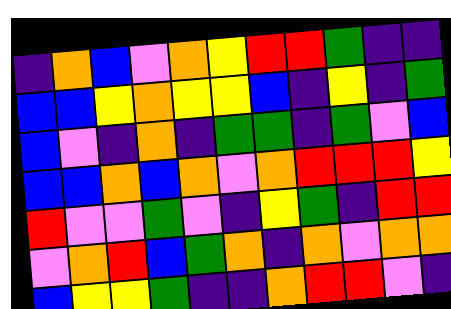[["indigo", "orange", "blue", "violet", "orange", "yellow", "red", "red", "green", "indigo", "indigo"], ["blue", "blue", "yellow", "orange", "yellow", "yellow", "blue", "indigo", "yellow", "indigo", "green"], ["blue", "violet", "indigo", "orange", "indigo", "green", "green", "indigo", "green", "violet", "blue"], ["blue", "blue", "orange", "blue", "orange", "violet", "orange", "red", "red", "red", "yellow"], ["red", "violet", "violet", "green", "violet", "indigo", "yellow", "green", "indigo", "red", "red"], ["violet", "orange", "red", "blue", "green", "orange", "indigo", "orange", "violet", "orange", "orange"], ["blue", "yellow", "yellow", "green", "indigo", "indigo", "orange", "red", "red", "violet", "indigo"]]